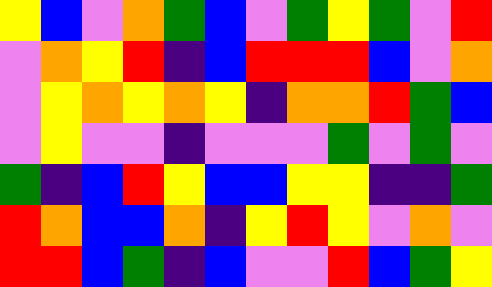[["yellow", "blue", "violet", "orange", "green", "blue", "violet", "green", "yellow", "green", "violet", "red"], ["violet", "orange", "yellow", "red", "indigo", "blue", "red", "red", "red", "blue", "violet", "orange"], ["violet", "yellow", "orange", "yellow", "orange", "yellow", "indigo", "orange", "orange", "red", "green", "blue"], ["violet", "yellow", "violet", "violet", "indigo", "violet", "violet", "violet", "green", "violet", "green", "violet"], ["green", "indigo", "blue", "red", "yellow", "blue", "blue", "yellow", "yellow", "indigo", "indigo", "green"], ["red", "orange", "blue", "blue", "orange", "indigo", "yellow", "red", "yellow", "violet", "orange", "violet"], ["red", "red", "blue", "green", "indigo", "blue", "violet", "violet", "red", "blue", "green", "yellow"]]